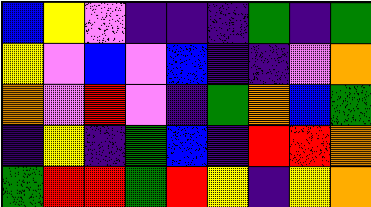[["blue", "yellow", "violet", "indigo", "indigo", "indigo", "green", "indigo", "green"], ["yellow", "violet", "blue", "violet", "blue", "indigo", "indigo", "violet", "orange"], ["orange", "violet", "red", "violet", "indigo", "green", "orange", "blue", "green"], ["indigo", "yellow", "indigo", "green", "blue", "indigo", "red", "red", "orange"], ["green", "red", "red", "green", "red", "yellow", "indigo", "yellow", "orange"]]